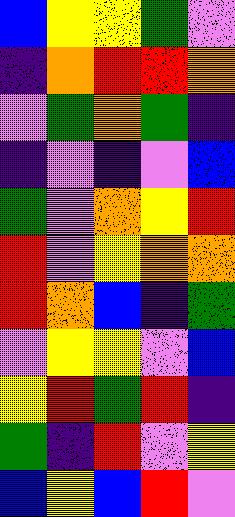[["blue", "yellow", "yellow", "green", "violet"], ["indigo", "orange", "red", "red", "orange"], ["violet", "green", "orange", "green", "indigo"], ["indigo", "violet", "indigo", "violet", "blue"], ["green", "violet", "orange", "yellow", "red"], ["red", "violet", "yellow", "orange", "orange"], ["red", "orange", "blue", "indigo", "green"], ["violet", "yellow", "yellow", "violet", "blue"], ["yellow", "red", "green", "red", "indigo"], ["green", "indigo", "red", "violet", "yellow"], ["blue", "yellow", "blue", "red", "violet"]]